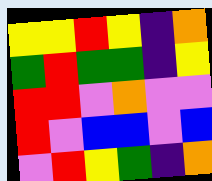[["yellow", "yellow", "red", "yellow", "indigo", "orange"], ["green", "red", "green", "green", "indigo", "yellow"], ["red", "red", "violet", "orange", "violet", "violet"], ["red", "violet", "blue", "blue", "violet", "blue"], ["violet", "red", "yellow", "green", "indigo", "orange"]]